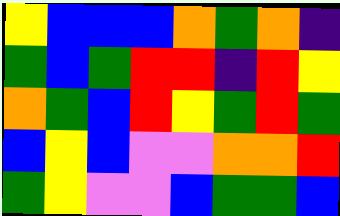[["yellow", "blue", "blue", "blue", "orange", "green", "orange", "indigo"], ["green", "blue", "green", "red", "red", "indigo", "red", "yellow"], ["orange", "green", "blue", "red", "yellow", "green", "red", "green"], ["blue", "yellow", "blue", "violet", "violet", "orange", "orange", "red"], ["green", "yellow", "violet", "violet", "blue", "green", "green", "blue"]]